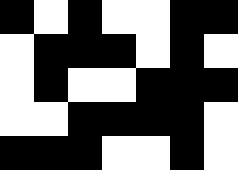[["black", "white", "black", "white", "white", "black", "black"], ["white", "black", "black", "black", "white", "black", "white"], ["white", "black", "white", "white", "black", "black", "black"], ["white", "white", "black", "black", "black", "black", "white"], ["black", "black", "black", "white", "white", "black", "white"]]